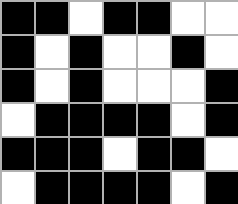[["black", "black", "white", "black", "black", "white", "white"], ["black", "white", "black", "white", "white", "black", "white"], ["black", "white", "black", "white", "white", "white", "black"], ["white", "black", "black", "black", "black", "white", "black"], ["black", "black", "black", "white", "black", "black", "white"], ["white", "black", "black", "black", "black", "white", "black"]]